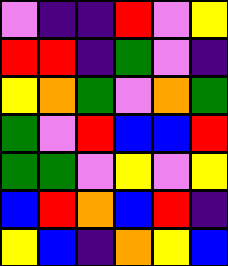[["violet", "indigo", "indigo", "red", "violet", "yellow"], ["red", "red", "indigo", "green", "violet", "indigo"], ["yellow", "orange", "green", "violet", "orange", "green"], ["green", "violet", "red", "blue", "blue", "red"], ["green", "green", "violet", "yellow", "violet", "yellow"], ["blue", "red", "orange", "blue", "red", "indigo"], ["yellow", "blue", "indigo", "orange", "yellow", "blue"]]